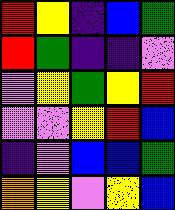[["red", "yellow", "indigo", "blue", "green"], ["red", "green", "indigo", "indigo", "violet"], ["violet", "yellow", "green", "yellow", "red"], ["violet", "violet", "yellow", "red", "blue"], ["indigo", "violet", "blue", "blue", "green"], ["orange", "yellow", "violet", "yellow", "blue"]]